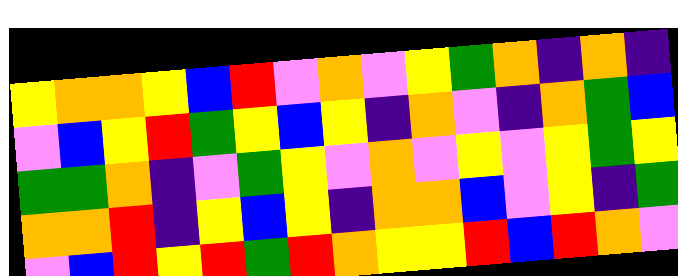[["yellow", "orange", "orange", "yellow", "blue", "red", "violet", "orange", "violet", "yellow", "green", "orange", "indigo", "orange", "indigo"], ["violet", "blue", "yellow", "red", "green", "yellow", "blue", "yellow", "indigo", "orange", "violet", "indigo", "orange", "green", "blue"], ["green", "green", "orange", "indigo", "violet", "green", "yellow", "violet", "orange", "violet", "yellow", "violet", "yellow", "green", "yellow"], ["orange", "orange", "red", "indigo", "yellow", "blue", "yellow", "indigo", "orange", "orange", "blue", "violet", "yellow", "indigo", "green"], ["violet", "blue", "red", "yellow", "red", "green", "red", "orange", "yellow", "yellow", "red", "blue", "red", "orange", "violet"]]